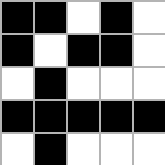[["black", "black", "white", "black", "white"], ["black", "white", "black", "black", "white"], ["white", "black", "white", "white", "white"], ["black", "black", "black", "black", "black"], ["white", "black", "white", "white", "white"]]